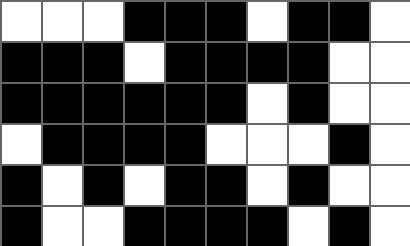[["white", "white", "white", "black", "black", "black", "white", "black", "black", "white"], ["black", "black", "black", "white", "black", "black", "black", "black", "white", "white"], ["black", "black", "black", "black", "black", "black", "white", "black", "white", "white"], ["white", "black", "black", "black", "black", "white", "white", "white", "black", "white"], ["black", "white", "black", "white", "black", "black", "white", "black", "white", "white"], ["black", "white", "white", "black", "black", "black", "black", "white", "black", "white"]]